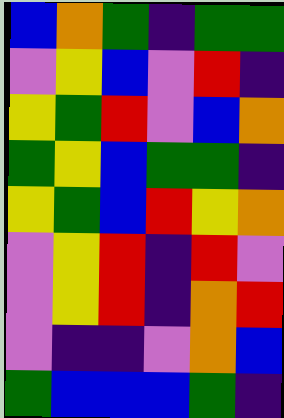[["blue", "orange", "green", "indigo", "green", "green"], ["violet", "yellow", "blue", "violet", "red", "indigo"], ["yellow", "green", "red", "violet", "blue", "orange"], ["green", "yellow", "blue", "green", "green", "indigo"], ["yellow", "green", "blue", "red", "yellow", "orange"], ["violet", "yellow", "red", "indigo", "red", "violet"], ["violet", "yellow", "red", "indigo", "orange", "red"], ["violet", "indigo", "indigo", "violet", "orange", "blue"], ["green", "blue", "blue", "blue", "green", "indigo"]]